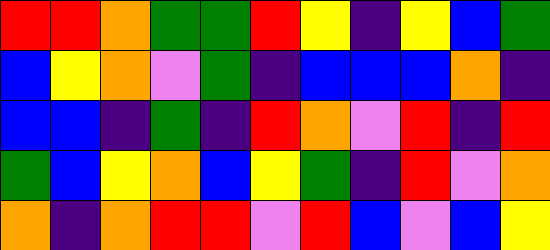[["red", "red", "orange", "green", "green", "red", "yellow", "indigo", "yellow", "blue", "green"], ["blue", "yellow", "orange", "violet", "green", "indigo", "blue", "blue", "blue", "orange", "indigo"], ["blue", "blue", "indigo", "green", "indigo", "red", "orange", "violet", "red", "indigo", "red"], ["green", "blue", "yellow", "orange", "blue", "yellow", "green", "indigo", "red", "violet", "orange"], ["orange", "indigo", "orange", "red", "red", "violet", "red", "blue", "violet", "blue", "yellow"]]